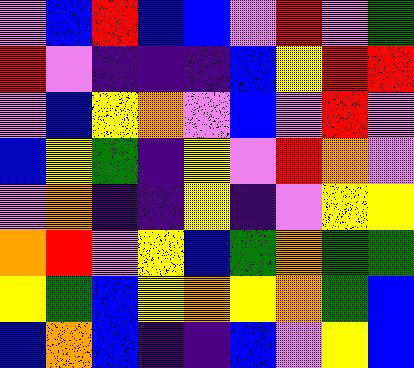[["violet", "blue", "red", "blue", "blue", "violet", "red", "violet", "green"], ["red", "violet", "indigo", "indigo", "indigo", "blue", "yellow", "red", "red"], ["violet", "blue", "yellow", "orange", "violet", "blue", "violet", "red", "violet"], ["blue", "yellow", "green", "indigo", "yellow", "violet", "red", "orange", "violet"], ["violet", "orange", "indigo", "indigo", "yellow", "indigo", "violet", "yellow", "yellow"], ["orange", "red", "violet", "yellow", "blue", "green", "orange", "green", "green"], ["yellow", "green", "blue", "yellow", "orange", "yellow", "orange", "green", "blue"], ["blue", "orange", "blue", "indigo", "indigo", "blue", "violet", "yellow", "blue"]]